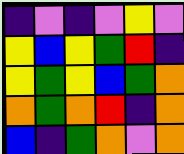[["indigo", "violet", "indigo", "violet", "yellow", "violet"], ["yellow", "blue", "yellow", "green", "red", "indigo"], ["yellow", "green", "yellow", "blue", "green", "orange"], ["orange", "green", "orange", "red", "indigo", "orange"], ["blue", "indigo", "green", "orange", "violet", "orange"]]